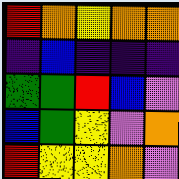[["red", "orange", "yellow", "orange", "orange"], ["indigo", "blue", "indigo", "indigo", "indigo"], ["green", "green", "red", "blue", "violet"], ["blue", "green", "yellow", "violet", "orange"], ["red", "yellow", "yellow", "orange", "violet"]]